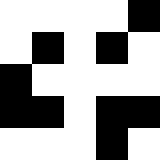[["white", "white", "white", "white", "black"], ["white", "black", "white", "black", "white"], ["black", "white", "white", "white", "white"], ["black", "black", "white", "black", "black"], ["white", "white", "white", "black", "white"]]